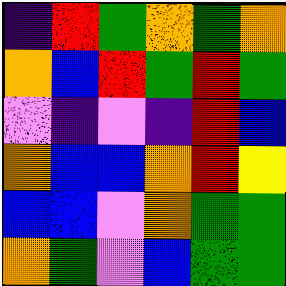[["indigo", "red", "green", "orange", "green", "orange"], ["orange", "blue", "red", "green", "red", "green"], ["violet", "indigo", "violet", "indigo", "red", "blue"], ["orange", "blue", "blue", "orange", "red", "yellow"], ["blue", "blue", "violet", "orange", "green", "green"], ["orange", "green", "violet", "blue", "green", "green"]]